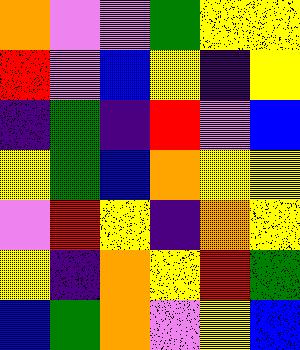[["orange", "violet", "violet", "green", "yellow", "yellow"], ["red", "violet", "blue", "yellow", "indigo", "yellow"], ["indigo", "green", "indigo", "red", "violet", "blue"], ["yellow", "green", "blue", "orange", "yellow", "yellow"], ["violet", "red", "yellow", "indigo", "orange", "yellow"], ["yellow", "indigo", "orange", "yellow", "red", "green"], ["blue", "green", "orange", "violet", "yellow", "blue"]]